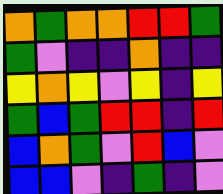[["orange", "green", "orange", "orange", "red", "red", "green"], ["green", "violet", "indigo", "indigo", "orange", "indigo", "indigo"], ["yellow", "orange", "yellow", "violet", "yellow", "indigo", "yellow"], ["green", "blue", "green", "red", "red", "indigo", "red"], ["blue", "orange", "green", "violet", "red", "blue", "violet"], ["blue", "blue", "violet", "indigo", "green", "indigo", "violet"]]